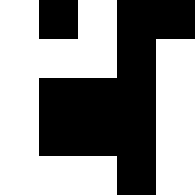[["white", "black", "white", "black", "black"], ["white", "white", "white", "black", "white"], ["white", "black", "black", "black", "white"], ["white", "black", "black", "black", "white"], ["white", "white", "white", "black", "white"]]